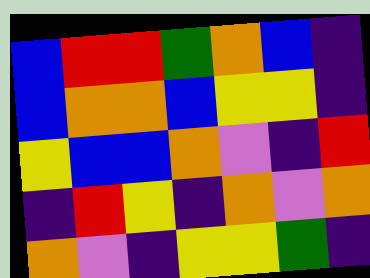[["blue", "red", "red", "green", "orange", "blue", "indigo"], ["blue", "orange", "orange", "blue", "yellow", "yellow", "indigo"], ["yellow", "blue", "blue", "orange", "violet", "indigo", "red"], ["indigo", "red", "yellow", "indigo", "orange", "violet", "orange"], ["orange", "violet", "indigo", "yellow", "yellow", "green", "indigo"]]